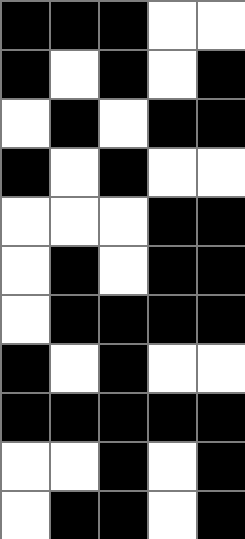[["black", "black", "black", "white", "white"], ["black", "white", "black", "white", "black"], ["white", "black", "white", "black", "black"], ["black", "white", "black", "white", "white"], ["white", "white", "white", "black", "black"], ["white", "black", "white", "black", "black"], ["white", "black", "black", "black", "black"], ["black", "white", "black", "white", "white"], ["black", "black", "black", "black", "black"], ["white", "white", "black", "white", "black"], ["white", "black", "black", "white", "black"]]